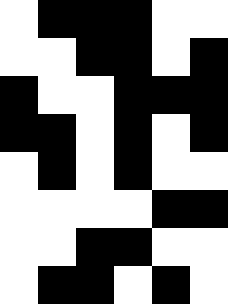[["white", "black", "black", "black", "white", "white"], ["white", "white", "black", "black", "white", "black"], ["black", "white", "white", "black", "black", "black"], ["black", "black", "white", "black", "white", "black"], ["white", "black", "white", "black", "white", "white"], ["white", "white", "white", "white", "black", "black"], ["white", "white", "black", "black", "white", "white"], ["white", "black", "black", "white", "black", "white"]]